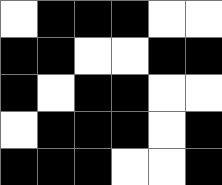[["white", "black", "black", "black", "white", "white"], ["black", "black", "white", "white", "black", "black"], ["black", "white", "black", "black", "white", "white"], ["white", "black", "black", "black", "white", "black"], ["black", "black", "black", "white", "white", "black"]]